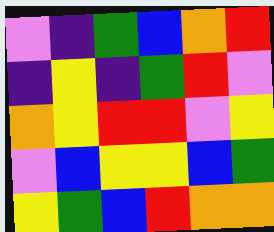[["violet", "indigo", "green", "blue", "orange", "red"], ["indigo", "yellow", "indigo", "green", "red", "violet"], ["orange", "yellow", "red", "red", "violet", "yellow"], ["violet", "blue", "yellow", "yellow", "blue", "green"], ["yellow", "green", "blue", "red", "orange", "orange"]]